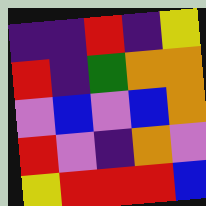[["indigo", "indigo", "red", "indigo", "yellow"], ["red", "indigo", "green", "orange", "orange"], ["violet", "blue", "violet", "blue", "orange"], ["red", "violet", "indigo", "orange", "violet"], ["yellow", "red", "red", "red", "blue"]]